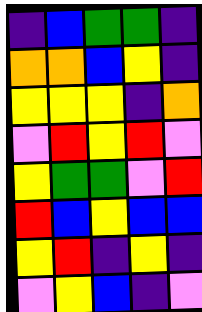[["indigo", "blue", "green", "green", "indigo"], ["orange", "orange", "blue", "yellow", "indigo"], ["yellow", "yellow", "yellow", "indigo", "orange"], ["violet", "red", "yellow", "red", "violet"], ["yellow", "green", "green", "violet", "red"], ["red", "blue", "yellow", "blue", "blue"], ["yellow", "red", "indigo", "yellow", "indigo"], ["violet", "yellow", "blue", "indigo", "violet"]]